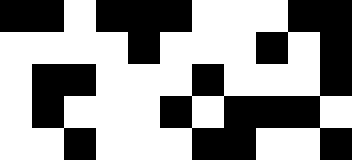[["black", "black", "white", "black", "black", "black", "white", "white", "white", "black", "black"], ["white", "white", "white", "white", "black", "white", "white", "white", "black", "white", "black"], ["white", "black", "black", "white", "white", "white", "black", "white", "white", "white", "black"], ["white", "black", "white", "white", "white", "black", "white", "black", "black", "black", "white"], ["white", "white", "black", "white", "white", "white", "black", "black", "white", "white", "black"]]